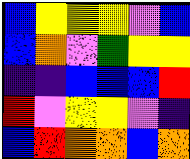[["blue", "yellow", "yellow", "yellow", "violet", "blue"], ["blue", "orange", "violet", "green", "yellow", "yellow"], ["indigo", "indigo", "blue", "blue", "blue", "red"], ["red", "violet", "yellow", "yellow", "violet", "indigo"], ["blue", "red", "orange", "orange", "blue", "orange"]]